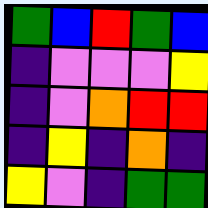[["green", "blue", "red", "green", "blue"], ["indigo", "violet", "violet", "violet", "yellow"], ["indigo", "violet", "orange", "red", "red"], ["indigo", "yellow", "indigo", "orange", "indigo"], ["yellow", "violet", "indigo", "green", "green"]]